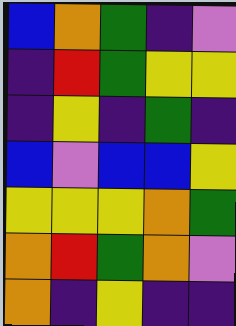[["blue", "orange", "green", "indigo", "violet"], ["indigo", "red", "green", "yellow", "yellow"], ["indigo", "yellow", "indigo", "green", "indigo"], ["blue", "violet", "blue", "blue", "yellow"], ["yellow", "yellow", "yellow", "orange", "green"], ["orange", "red", "green", "orange", "violet"], ["orange", "indigo", "yellow", "indigo", "indigo"]]